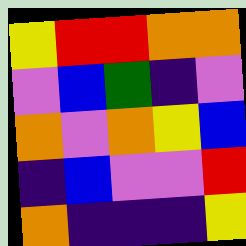[["yellow", "red", "red", "orange", "orange"], ["violet", "blue", "green", "indigo", "violet"], ["orange", "violet", "orange", "yellow", "blue"], ["indigo", "blue", "violet", "violet", "red"], ["orange", "indigo", "indigo", "indigo", "yellow"]]